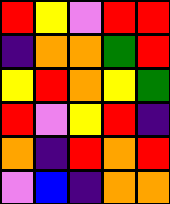[["red", "yellow", "violet", "red", "red"], ["indigo", "orange", "orange", "green", "red"], ["yellow", "red", "orange", "yellow", "green"], ["red", "violet", "yellow", "red", "indigo"], ["orange", "indigo", "red", "orange", "red"], ["violet", "blue", "indigo", "orange", "orange"]]